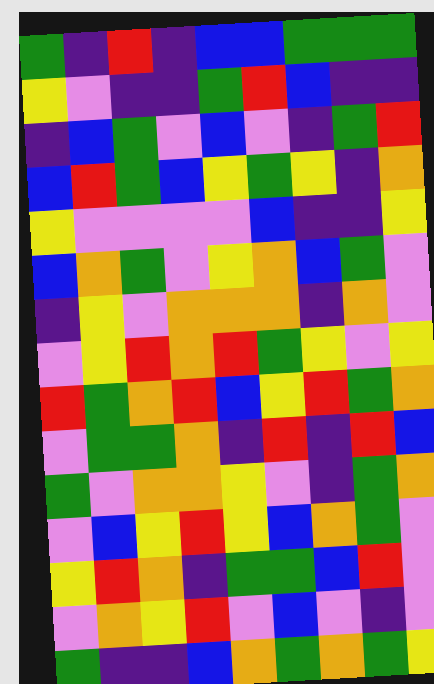[["green", "indigo", "red", "indigo", "blue", "blue", "green", "green", "green"], ["yellow", "violet", "indigo", "indigo", "green", "red", "blue", "indigo", "indigo"], ["indigo", "blue", "green", "violet", "blue", "violet", "indigo", "green", "red"], ["blue", "red", "green", "blue", "yellow", "green", "yellow", "indigo", "orange"], ["yellow", "violet", "violet", "violet", "violet", "blue", "indigo", "indigo", "yellow"], ["blue", "orange", "green", "violet", "yellow", "orange", "blue", "green", "violet"], ["indigo", "yellow", "violet", "orange", "orange", "orange", "indigo", "orange", "violet"], ["violet", "yellow", "red", "orange", "red", "green", "yellow", "violet", "yellow"], ["red", "green", "orange", "red", "blue", "yellow", "red", "green", "orange"], ["violet", "green", "green", "orange", "indigo", "red", "indigo", "red", "blue"], ["green", "violet", "orange", "orange", "yellow", "violet", "indigo", "green", "orange"], ["violet", "blue", "yellow", "red", "yellow", "blue", "orange", "green", "violet"], ["yellow", "red", "orange", "indigo", "green", "green", "blue", "red", "violet"], ["violet", "orange", "yellow", "red", "violet", "blue", "violet", "indigo", "violet"], ["green", "indigo", "indigo", "blue", "orange", "green", "orange", "green", "yellow"]]